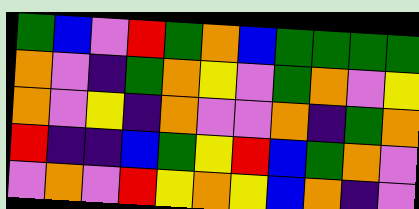[["green", "blue", "violet", "red", "green", "orange", "blue", "green", "green", "green", "green"], ["orange", "violet", "indigo", "green", "orange", "yellow", "violet", "green", "orange", "violet", "yellow"], ["orange", "violet", "yellow", "indigo", "orange", "violet", "violet", "orange", "indigo", "green", "orange"], ["red", "indigo", "indigo", "blue", "green", "yellow", "red", "blue", "green", "orange", "violet"], ["violet", "orange", "violet", "red", "yellow", "orange", "yellow", "blue", "orange", "indigo", "violet"]]